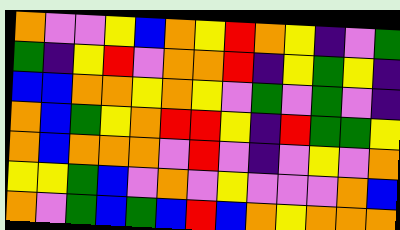[["orange", "violet", "violet", "yellow", "blue", "orange", "yellow", "red", "orange", "yellow", "indigo", "violet", "green"], ["green", "indigo", "yellow", "red", "violet", "orange", "orange", "red", "indigo", "yellow", "green", "yellow", "indigo"], ["blue", "blue", "orange", "orange", "yellow", "orange", "yellow", "violet", "green", "violet", "green", "violet", "indigo"], ["orange", "blue", "green", "yellow", "orange", "red", "red", "yellow", "indigo", "red", "green", "green", "yellow"], ["orange", "blue", "orange", "orange", "orange", "violet", "red", "violet", "indigo", "violet", "yellow", "violet", "orange"], ["yellow", "yellow", "green", "blue", "violet", "orange", "violet", "yellow", "violet", "violet", "violet", "orange", "blue"], ["orange", "violet", "green", "blue", "green", "blue", "red", "blue", "orange", "yellow", "orange", "orange", "orange"]]